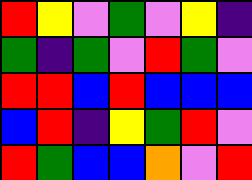[["red", "yellow", "violet", "green", "violet", "yellow", "indigo"], ["green", "indigo", "green", "violet", "red", "green", "violet"], ["red", "red", "blue", "red", "blue", "blue", "blue"], ["blue", "red", "indigo", "yellow", "green", "red", "violet"], ["red", "green", "blue", "blue", "orange", "violet", "red"]]